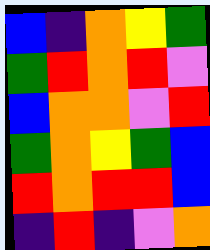[["blue", "indigo", "orange", "yellow", "green"], ["green", "red", "orange", "red", "violet"], ["blue", "orange", "orange", "violet", "red"], ["green", "orange", "yellow", "green", "blue"], ["red", "orange", "red", "red", "blue"], ["indigo", "red", "indigo", "violet", "orange"]]